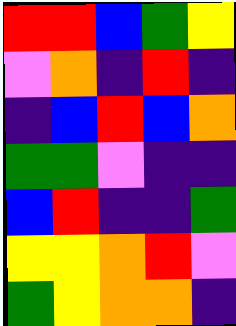[["red", "red", "blue", "green", "yellow"], ["violet", "orange", "indigo", "red", "indigo"], ["indigo", "blue", "red", "blue", "orange"], ["green", "green", "violet", "indigo", "indigo"], ["blue", "red", "indigo", "indigo", "green"], ["yellow", "yellow", "orange", "red", "violet"], ["green", "yellow", "orange", "orange", "indigo"]]